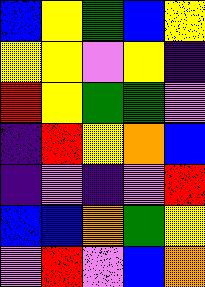[["blue", "yellow", "green", "blue", "yellow"], ["yellow", "yellow", "violet", "yellow", "indigo"], ["red", "yellow", "green", "green", "violet"], ["indigo", "red", "yellow", "orange", "blue"], ["indigo", "violet", "indigo", "violet", "red"], ["blue", "blue", "orange", "green", "yellow"], ["violet", "red", "violet", "blue", "orange"]]